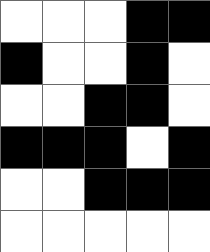[["white", "white", "white", "black", "black"], ["black", "white", "white", "black", "white"], ["white", "white", "black", "black", "white"], ["black", "black", "black", "white", "black"], ["white", "white", "black", "black", "black"], ["white", "white", "white", "white", "white"]]